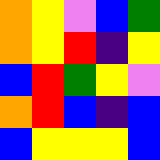[["orange", "yellow", "violet", "blue", "green"], ["orange", "yellow", "red", "indigo", "yellow"], ["blue", "red", "green", "yellow", "violet"], ["orange", "red", "blue", "indigo", "blue"], ["blue", "yellow", "yellow", "yellow", "blue"]]